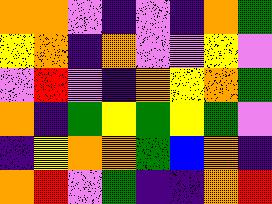[["orange", "orange", "violet", "indigo", "violet", "indigo", "orange", "green"], ["yellow", "orange", "indigo", "orange", "violet", "violet", "yellow", "violet"], ["violet", "red", "violet", "indigo", "orange", "yellow", "orange", "green"], ["orange", "indigo", "green", "yellow", "green", "yellow", "green", "violet"], ["indigo", "yellow", "orange", "orange", "green", "blue", "orange", "indigo"], ["orange", "red", "violet", "green", "indigo", "indigo", "orange", "red"]]